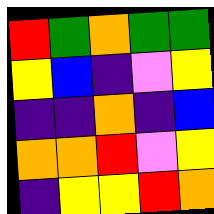[["red", "green", "orange", "green", "green"], ["yellow", "blue", "indigo", "violet", "yellow"], ["indigo", "indigo", "orange", "indigo", "blue"], ["orange", "orange", "red", "violet", "yellow"], ["indigo", "yellow", "yellow", "red", "orange"]]